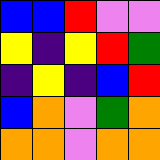[["blue", "blue", "red", "violet", "violet"], ["yellow", "indigo", "yellow", "red", "green"], ["indigo", "yellow", "indigo", "blue", "red"], ["blue", "orange", "violet", "green", "orange"], ["orange", "orange", "violet", "orange", "orange"]]